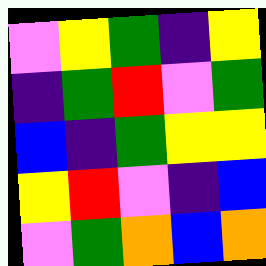[["violet", "yellow", "green", "indigo", "yellow"], ["indigo", "green", "red", "violet", "green"], ["blue", "indigo", "green", "yellow", "yellow"], ["yellow", "red", "violet", "indigo", "blue"], ["violet", "green", "orange", "blue", "orange"]]